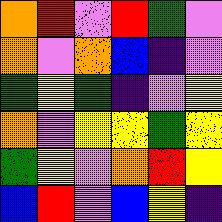[["orange", "red", "violet", "red", "green", "violet"], ["orange", "violet", "orange", "blue", "indigo", "violet"], ["green", "yellow", "green", "indigo", "violet", "yellow"], ["orange", "violet", "yellow", "yellow", "green", "yellow"], ["green", "yellow", "violet", "orange", "red", "yellow"], ["blue", "red", "violet", "blue", "yellow", "indigo"]]